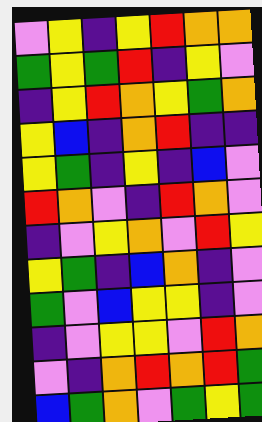[["violet", "yellow", "indigo", "yellow", "red", "orange", "orange"], ["green", "yellow", "green", "red", "indigo", "yellow", "violet"], ["indigo", "yellow", "red", "orange", "yellow", "green", "orange"], ["yellow", "blue", "indigo", "orange", "red", "indigo", "indigo"], ["yellow", "green", "indigo", "yellow", "indigo", "blue", "violet"], ["red", "orange", "violet", "indigo", "red", "orange", "violet"], ["indigo", "violet", "yellow", "orange", "violet", "red", "yellow"], ["yellow", "green", "indigo", "blue", "orange", "indigo", "violet"], ["green", "violet", "blue", "yellow", "yellow", "indigo", "violet"], ["indigo", "violet", "yellow", "yellow", "violet", "red", "orange"], ["violet", "indigo", "orange", "red", "orange", "red", "green"], ["blue", "green", "orange", "violet", "green", "yellow", "green"]]